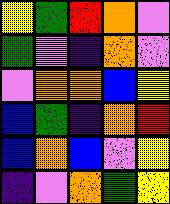[["yellow", "green", "red", "orange", "violet"], ["green", "violet", "indigo", "orange", "violet"], ["violet", "orange", "orange", "blue", "yellow"], ["blue", "green", "indigo", "orange", "red"], ["blue", "orange", "blue", "violet", "yellow"], ["indigo", "violet", "orange", "green", "yellow"]]